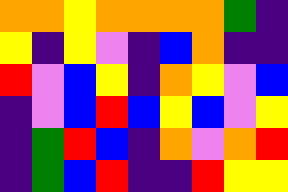[["orange", "orange", "yellow", "orange", "orange", "orange", "orange", "green", "indigo"], ["yellow", "indigo", "yellow", "violet", "indigo", "blue", "orange", "indigo", "indigo"], ["red", "violet", "blue", "yellow", "indigo", "orange", "yellow", "violet", "blue"], ["indigo", "violet", "blue", "red", "blue", "yellow", "blue", "violet", "yellow"], ["indigo", "green", "red", "blue", "indigo", "orange", "violet", "orange", "red"], ["indigo", "green", "blue", "red", "indigo", "indigo", "red", "yellow", "yellow"]]